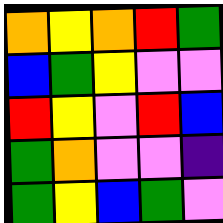[["orange", "yellow", "orange", "red", "green"], ["blue", "green", "yellow", "violet", "violet"], ["red", "yellow", "violet", "red", "blue"], ["green", "orange", "violet", "violet", "indigo"], ["green", "yellow", "blue", "green", "violet"]]